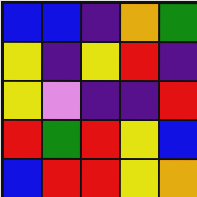[["blue", "blue", "indigo", "orange", "green"], ["yellow", "indigo", "yellow", "red", "indigo"], ["yellow", "violet", "indigo", "indigo", "red"], ["red", "green", "red", "yellow", "blue"], ["blue", "red", "red", "yellow", "orange"]]